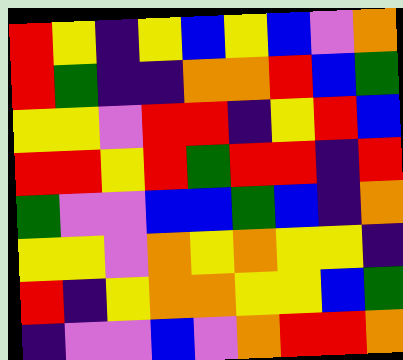[["red", "yellow", "indigo", "yellow", "blue", "yellow", "blue", "violet", "orange"], ["red", "green", "indigo", "indigo", "orange", "orange", "red", "blue", "green"], ["yellow", "yellow", "violet", "red", "red", "indigo", "yellow", "red", "blue"], ["red", "red", "yellow", "red", "green", "red", "red", "indigo", "red"], ["green", "violet", "violet", "blue", "blue", "green", "blue", "indigo", "orange"], ["yellow", "yellow", "violet", "orange", "yellow", "orange", "yellow", "yellow", "indigo"], ["red", "indigo", "yellow", "orange", "orange", "yellow", "yellow", "blue", "green"], ["indigo", "violet", "violet", "blue", "violet", "orange", "red", "red", "orange"]]